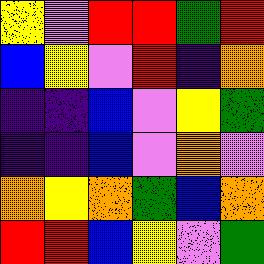[["yellow", "violet", "red", "red", "green", "red"], ["blue", "yellow", "violet", "red", "indigo", "orange"], ["indigo", "indigo", "blue", "violet", "yellow", "green"], ["indigo", "indigo", "blue", "violet", "orange", "violet"], ["orange", "yellow", "orange", "green", "blue", "orange"], ["red", "red", "blue", "yellow", "violet", "green"]]